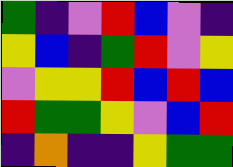[["green", "indigo", "violet", "red", "blue", "violet", "indigo"], ["yellow", "blue", "indigo", "green", "red", "violet", "yellow"], ["violet", "yellow", "yellow", "red", "blue", "red", "blue"], ["red", "green", "green", "yellow", "violet", "blue", "red"], ["indigo", "orange", "indigo", "indigo", "yellow", "green", "green"]]